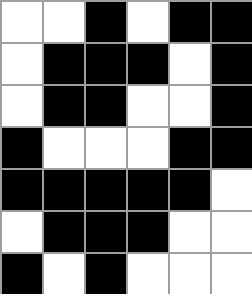[["white", "white", "black", "white", "black", "black"], ["white", "black", "black", "black", "white", "black"], ["white", "black", "black", "white", "white", "black"], ["black", "white", "white", "white", "black", "black"], ["black", "black", "black", "black", "black", "white"], ["white", "black", "black", "black", "white", "white"], ["black", "white", "black", "white", "white", "white"]]